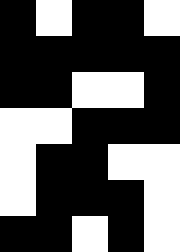[["black", "white", "black", "black", "white"], ["black", "black", "black", "black", "black"], ["black", "black", "white", "white", "black"], ["white", "white", "black", "black", "black"], ["white", "black", "black", "white", "white"], ["white", "black", "black", "black", "white"], ["black", "black", "white", "black", "white"]]